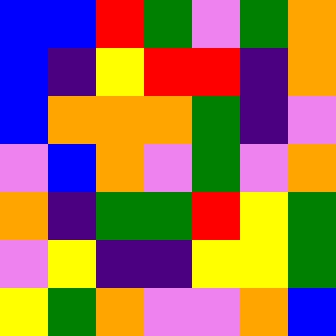[["blue", "blue", "red", "green", "violet", "green", "orange"], ["blue", "indigo", "yellow", "red", "red", "indigo", "orange"], ["blue", "orange", "orange", "orange", "green", "indigo", "violet"], ["violet", "blue", "orange", "violet", "green", "violet", "orange"], ["orange", "indigo", "green", "green", "red", "yellow", "green"], ["violet", "yellow", "indigo", "indigo", "yellow", "yellow", "green"], ["yellow", "green", "orange", "violet", "violet", "orange", "blue"]]